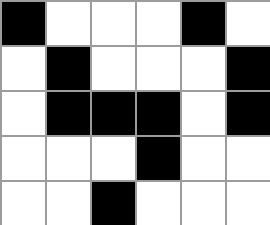[["black", "white", "white", "white", "black", "white"], ["white", "black", "white", "white", "white", "black"], ["white", "black", "black", "black", "white", "black"], ["white", "white", "white", "black", "white", "white"], ["white", "white", "black", "white", "white", "white"]]